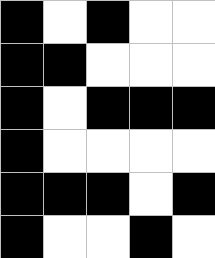[["black", "white", "black", "white", "white"], ["black", "black", "white", "white", "white"], ["black", "white", "black", "black", "black"], ["black", "white", "white", "white", "white"], ["black", "black", "black", "white", "black"], ["black", "white", "white", "black", "white"]]